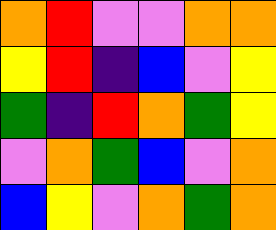[["orange", "red", "violet", "violet", "orange", "orange"], ["yellow", "red", "indigo", "blue", "violet", "yellow"], ["green", "indigo", "red", "orange", "green", "yellow"], ["violet", "orange", "green", "blue", "violet", "orange"], ["blue", "yellow", "violet", "orange", "green", "orange"]]